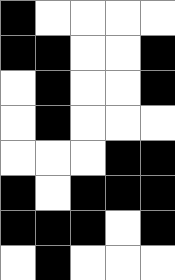[["black", "white", "white", "white", "white"], ["black", "black", "white", "white", "black"], ["white", "black", "white", "white", "black"], ["white", "black", "white", "white", "white"], ["white", "white", "white", "black", "black"], ["black", "white", "black", "black", "black"], ["black", "black", "black", "white", "black"], ["white", "black", "white", "white", "white"]]